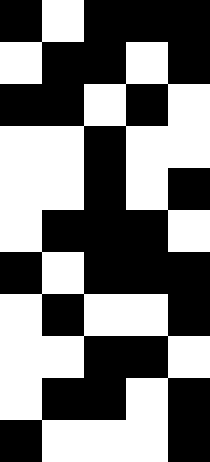[["black", "white", "black", "black", "black"], ["white", "black", "black", "white", "black"], ["black", "black", "white", "black", "white"], ["white", "white", "black", "white", "white"], ["white", "white", "black", "white", "black"], ["white", "black", "black", "black", "white"], ["black", "white", "black", "black", "black"], ["white", "black", "white", "white", "black"], ["white", "white", "black", "black", "white"], ["white", "black", "black", "white", "black"], ["black", "white", "white", "white", "black"]]